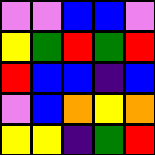[["violet", "violet", "blue", "blue", "violet"], ["yellow", "green", "red", "green", "red"], ["red", "blue", "blue", "indigo", "blue"], ["violet", "blue", "orange", "yellow", "orange"], ["yellow", "yellow", "indigo", "green", "red"]]